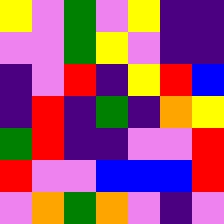[["yellow", "violet", "green", "violet", "yellow", "indigo", "indigo"], ["violet", "violet", "green", "yellow", "violet", "indigo", "indigo"], ["indigo", "violet", "red", "indigo", "yellow", "red", "blue"], ["indigo", "red", "indigo", "green", "indigo", "orange", "yellow"], ["green", "red", "indigo", "indigo", "violet", "violet", "red"], ["red", "violet", "violet", "blue", "blue", "blue", "red"], ["violet", "orange", "green", "orange", "violet", "indigo", "violet"]]